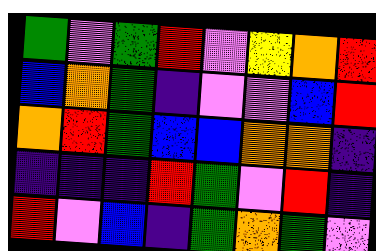[["green", "violet", "green", "red", "violet", "yellow", "orange", "red"], ["blue", "orange", "green", "indigo", "violet", "violet", "blue", "red"], ["orange", "red", "green", "blue", "blue", "orange", "orange", "indigo"], ["indigo", "indigo", "indigo", "red", "green", "violet", "red", "indigo"], ["red", "violet", "blue", "indigo", "green", "orange", "green", "violet"]]